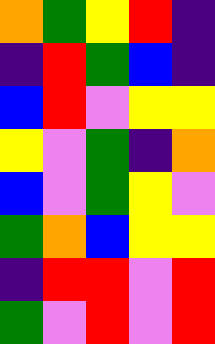[["orange", "green", "yellow", "red", "indigo"], ["indigo", "red", "green", "blue", "indigo"], ["blue", "red", "violet", "yellow", "yellow"], ["yellow", "violet", "green", "indigo", "orange"], ["blue", "violet", "green", "yellow", "violet"], ["green", "orange", "blue", "yellow", "yellow"], ["indigo", "red", "red", "violet", "red"], ["green", "violet", "red", "violet", "red"]]